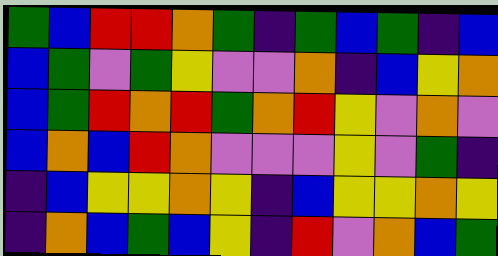[["green", "blue", "red", "red", "orange", "green", "indigo", "green", "blue", "green", "indigo", "blue"], ["blue", "green", "violet", "green", "yellow", "violet", "violet", "orange", "indigo", "blue", "yellow", "orange"], ["blue", "green", "red", "orange", "red", "green", "orange", "red", "yellow", "violet", "orange", "violet"], ["blue", "orange", "blue", "red", "orange", "violet", "violet", "violet", "yellow", "violet", "green", "indigo"], ["indigo", "blue", "yellow", "yellow", "orange", "yellow", "indigo", "blue", "yellow", "yellow", "orange", "yellow"], ["indigo", "orange", "blue", "green", "blue", "yellow", "indigo", "red", "violet", "orange", "blue", "green"]]